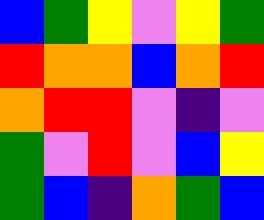[["blue", "green", "yellow", "violet", "yellow", "green"], ["red", "orange", "orange", "blue", "orange", "red"], ["orange", "red", "red", "violet", "indigo", "violet"], ["green", "violet", "red", "violet", "blue", "yellow"], ["green", "blue", "indigo", "orange", "green", "blue"]]